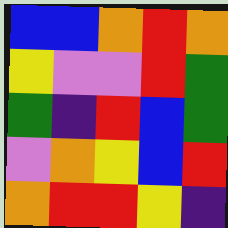[["blue", "blue", "orange", "red", "orange"], ["yellow", "violet", "violet", "red", "green"], ["green", "indigo", "red", "blue", "green"], ["violet", "orange", "yellow", "blue", "red"], ["orange", "red", "red", "yellow", "indigo"]]